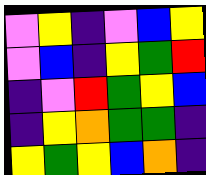[["violet", "yellow", "indigo", "violet", "blue", "yellow"], ["violet", "blue", "indigo", "yellow", "green", "red"], ["indigo", "violet", "red", "green", "yellow", "blue"], ["indigo", "yellow", "orange", "green", "green", "indigo"], ["yellow", "green", "yellow", "blue", "orange", "indigo"]]